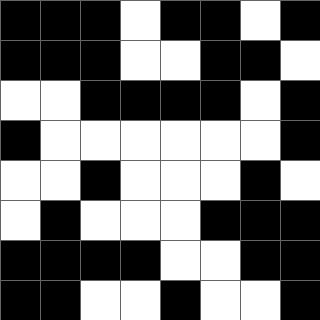[["black", "black", "black", "white", "black", "black", "white", "black"], ["black", "black", "black", "white", "white", "black", "black", "white"], ["white", "white", "black", "black", "black", "black", "white", "black"], ["black", "white", "white", "white", "white", "white", "white", "black"], ["white", "white", "black", "white", "white", "white", "black", "white"], ["white", "black", "white", "white", "white", "black", "black", "black"], ["black", "black", "black", "black", "white", "white", "black", "black"], ["black", "black", "white", "white", "black", "white", "white", "black"]]